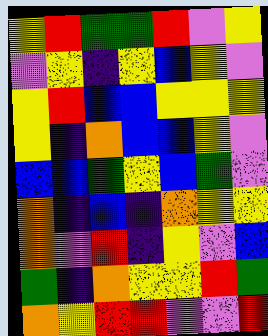[["yellow", "red", "green", "green", "red", "violet", "yellow"], ["violet", "yellow", "indigo", "yellow", "blue", "yellow", "violet"], ["yellow", "red", "blue", "blue", "yellow", "yellow", "yellow"], ["yellow", "indigo", "orange", "blue", "blue", "yellow", "violet"], ["blue", "blue", "green", "yellow", "blue", "green", "violet"], ["orange", "indigo", "blue", "indigo", "orange", "yellow", "yellow"], ["orange", "violet", "red", "indigo", "yellow", "violet", "blue"], ["green", "indigo", "orange", "yellow", "yellow", "red", "green"], ["orange", "yellow", "red", "red", "violet", "violet", "red"]]